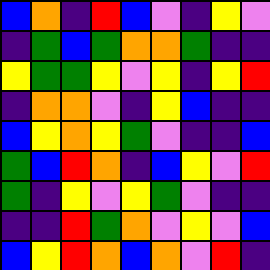[["blue", "orange", "indigo", "red", "blue", "violet", "indigo", "yellow", "violet"], ["indigo", "green", "blue", "green", "orange", "orange", "green", "indigo", "indigo"], ["yellow", "green", "green", "yellow", "violet", "yellow", "indigo", "yellow", "red"], ["indigo", "orange", "orange", "violet", "indigo", "yellow", "blue", "indigo", "indigo"], ["blue", "yellow", "orange", "yellow", "green", "violet", "indigo", "indigo", "blue"], ["green", "blue", "red", "orange", "indigo", "blue", "yellow", "violet", "red"], ["green", "indigo", "yellow", "violet", "yellow", "green", "violet", "indigo", "indigo"], ["indigo", "indigo", "red", "green", "orange", "violet", "yellow", "violet", "blue"], ["blue", "yellow", "red", "orange", "blue", "orange", "violet", "red", "indigo"]]